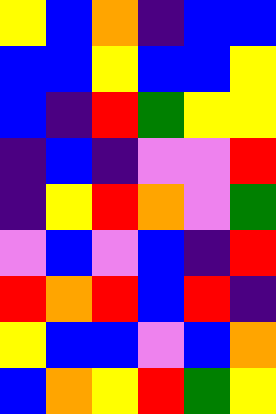[["yellow", "blue", "orange", "indigo", "blue", "blue"], ["blue", "blue", "yellow", "blue", "blue", "yellow"], ["blue", "indigo", "red", "green", "yellow", "yellow"], ["indigo", "blue", "indigo", "violet", "violet", "red"], ["indigo", "yellow", "red", "orange", "violet", "green"], ["violet", "blue", "violet", "blue", "indigo", "red"], ["red", "orange", "red", "blue", "red", "indigo"], ["yellow", "blue", "blue", "violet", "blue", "orange"], ["blue", "orange", "yellow", "red", "green", "yellow"]]